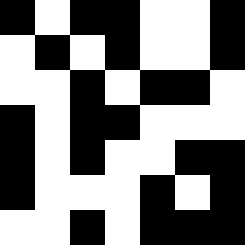[["black", "white", "black", "black", "white", "white", "black"], ["white", "black", "white", "black", "white", "white", "black"], ["white", "white", "black", "white", "black", "black", "white"], ["black", "white", "black", "black", "white", "white", "white"], ["black", "white", "black", "white", "white", "black", "black"], ["black", "white", "white", "white", "black", "white", "black"], ["white", "white", "black", "white", "black", "black", "black"]]